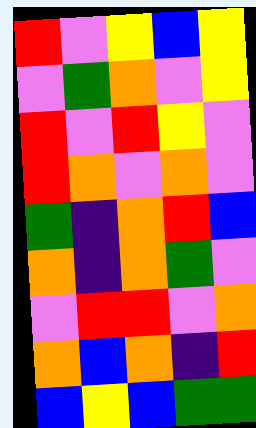[["red", "violet", "yellow", "blue", "yellow"], ["violet", "green", "orange", "violet", "yellow"], ["red", "violet", "red", "yellow", "violet"], ["red", "orange", "violet", "orange", "violet"], ["green", "indigo", "orange", "red", "blue"], ["orange", "indigo", "orange", "green", "violet"], ["violet", "red", "red", "violet", "orange"], ["orange", "blue", "orange", "indigo", "red"], ["blue", "yellow", "blue", "green", "green"]]